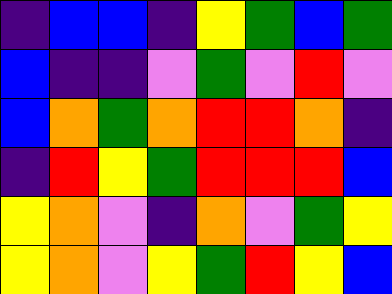[["indigo", "blue", "blue", "indigo", "yellow", "green", "blue", "green"], ["blue", "indigo", "indigo", "violet", "green", "violet", "red", "violet"], ["blue", "orange", "green", "orange", "red", "red", "orange", "indigo"], ["indigo", "red", "yellow", "green", "red", "red", "red", "blue"], ["yellow", "orange", "violet", "indigo", "orange", "violet", "green", "yellow"], ["yellow", "orange", "violet", "yellow", "green", "red", "yellow", "blue"]]